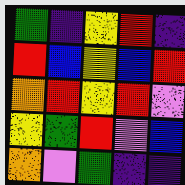[["green", "indigo", "yellow", "red", "indigo"], ["red", "blue", "yellow", "blue", "red"], ["orange", "red", "yellow", "red", "violet"], ["yellow", "green", "red", "violet", "blue"], ["orange", "violet", "green", "indigo", "indigo"]]